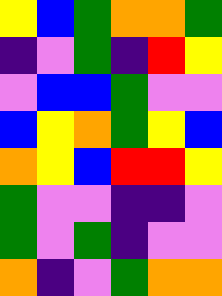[["yellow", "blue", "green", "orange", "orange", "green"], ["indigo", "violet", "green", "indigo", "red", "yellow"], ["violet", "blue", "blue", "green", "violet", "violet"], ["blue", "yellow", "orange", "green", "yellow", "blue"], ["orange", "yellow", "blue", "red", "red", "yellow"], ["green", "violet", "violet", "indigo", "indigo", "violet"], ["green", "violet", "green", "indigo", "violet", "violet"], ["orange", "indigo", "violet", "green", "orange", "orange"]]